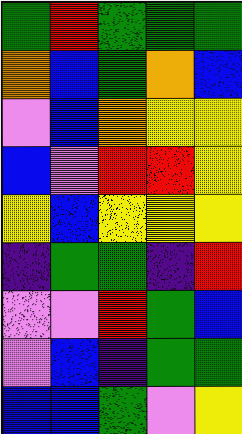[["green", "red", "green", "green", "green"], ["orange", "blue", "green", "orange", "blue"], ["violet", "blue", "orange", "yellow", "yellow"], ["blue", "violet", "red", "red", "yellow"], ["yellow", "blue", "yellow", "yellow", "yellow"], ["indigo", "green", "green", "indigo", "red"], ["violet", "violet", "red", "green", "blue"], ["violet", "blue", "indigo", "green", "green"], ["blue", "blue", "green", "violet", "yellow"]]